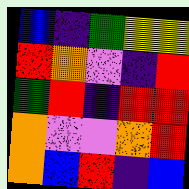[["blue", "indigo", "green", "yellow", "yellow"], ["red", "orange", "violet", "indigo", "red"], ["green", "red", "indigo", "red", "red"], ["orange", "violet", "violet", "orange", "red"], ["orange", "blue", "red", "indigo", "blue"]]